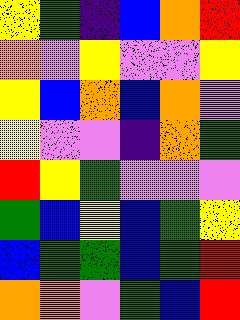[["yellow", "green", "indigo", "blue", "orange", "red"], ["orange", "violet", "yellow", "violet", "violet", "yellow"], ["yellow", "blue", "orange", "blue", "orange", "violet"], ["yellow", "violet", "violet", "indigo", "orange", "green"], ["red", "yellow", "green", "violet", "violet", "violet"], ["green", "blue", "yellow", "blue", "green", "yellow"], ["blue", "green", "green", "blue", "green", "red"], ["orange", "orange", "violet", "green", "blue", "red"]]